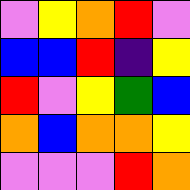[["violet", "yellow", "orange", "red", "violet"], ["blue", "blue", "red", "indigo", "yellow"], ["red", "violet", "yellow", "green", "blue"], ["orange", "blue", "orange", "orange", "yellow"], ["violet", "violet", "violet", "red", "orange"]]